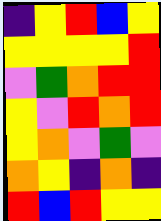[["indigo", "yellow", "red", "blue", "yellow"], ["yellow", "yellow", "yellow", "yellow", "red"], ["violet", "green", "orange", "red", "red"], ["yellow", "violet", "red", "orange", "red"], ["yellow", "orange", "violet", "green", "violet"], ["orange", "yellow", "indigo", "orange", "indigo"], ["red", "blue", "red", "yellow", "yellow"]]